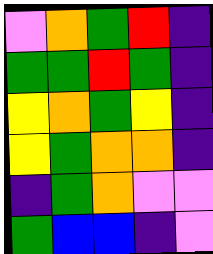[["violet", "orange", "green", "red", "indigo"], ["green", "green", "red", "green", "indigo"], ["yellow", "orange", "green", "yellow", "indigo"], ["yellow", "green", "orange", "orange", "indigo"], ["indigo", "green", "orange", "violet", "violet"], ["green", "blue", "blue", "indigo", "violet"]]